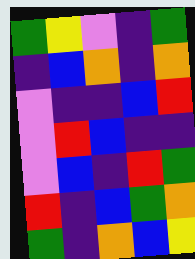[["green", "yellow", "violet", "indigo", "green"], ["indigo", "blue", "orange", "indigo", "orange"], ["violet", "indigo", "indigo", "blue", "red"], ["violet", "red", "blue", "indigo", "indigo"], ["violet", "blue", "indigo", "red", "green"], ["red", "indigo", "blue", "green", "orange"], ["green", "indigo", "orange", "blue", "yellow"]]